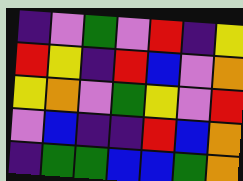[["indigo", "violet", "green", "violet", "red", "indigo", "yellow"], ["red", "yellow", "indigo", "red", "blue", "violet", "orange"], ["yellow", "orange", "violet", "green", "yellow", "violet", "red"], ["violet", "blue", "indigo", "indigo", "red", "blue", "orange"], ["indigo", "green", "green", "blue", "blue", "green", "orange"]]